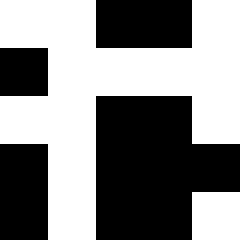[["white", "white", "black", "black", "white"], ["black", "white", "white", "white", "white"], ["white", "white", "black", "black", "white"], ["black", "white", "black", "black", "black"], ["black", "white", "black", "black", "white"]]